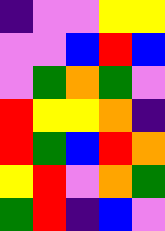[["indigo", "violet", "violet", "yellow", "yellow"], ["violet", "violet", "blue", "red", "blue"], ["violet", "green", "orange", "green", "violet"], ["red", "yellow", "yellow", "orange", "indigo"], ["red", "green", "blue", "red", "orange"], ["yellow", "red", "violet", "orange", "green"], ["green", "red", "indigo", "blue", "violet"]]